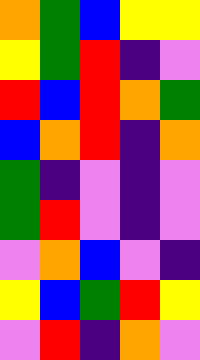[["orange", "green", "blue", "yellow", "yellow"], ["yellow", "green", "red", "indigo", "violet"], ["red", "blue", "red", "orange", "green"], ["blue", "orange", "red", "indigo", "orange"], ["green", "indigo", "violet", "indigo", "violet"], ["green", "red", "violet", "indigo", "violet"], ["violet", "orange", "blue", "violet", "indigo"], ["yellow", "blue", "green", "red", "yellow"], ["violet", "red", "indigo", "orange", "violet"]]